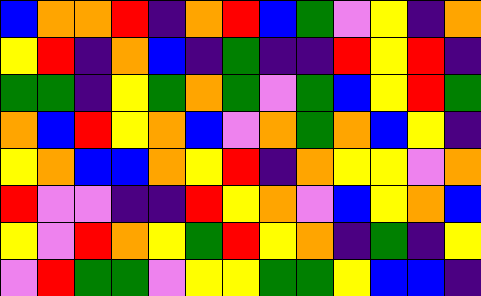[["blue", "orange", "orange", "red", "indigo", "orange", "red", "blue", "green", "violet", "yellow", "indigo", "orange"], ["yellow", "red", "indigo", "orange", "blue", "indigo", "green", "indigo", "indigo", "red", "yellow", "red", "indigo"], ["green", "green", "indigo", "yellow", "green", "orange", "green", "violet", "green", "blue", "yellow", "red", "green"], ["orange", "blue", "red", "yellow", "orange", "blue", "violet", "orange", "green", "orange", "blue", "yellow", "indigo"], ["yellow", "orange", "blue", "blue", "orange", "yellow", "red", "indigo", "orange", "yellow", "yellow", "violet", "orange"], ["red", "violet", "violet", "indigo", "indigo", "red", "yellow", "orange", "violet", "blue", "yellow", "orange", "blue"], ["yellow", "violet", "red", "orange", "yellow", "green", "red", "yellow", "orange", "indigo", "green", "indigo", "yellow"], ["violet", "red", "green", "green", "violet", "yellow", "yellow", "green", "green", "yellow", "blue", "blue", "indigo"]]